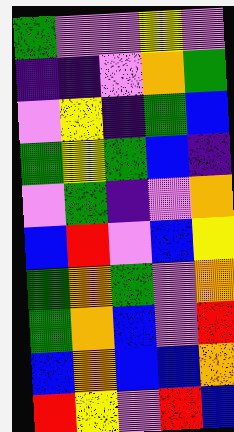[["green", "violet", "violet", "yellow", "violet"], ["indigo", "indigo", "violet", "orange", "green"], ["violet", "yellow", "indigo", "green", "blue"], ["green", "yellow", "green", "blue", "indigo"], ["violet", "green", "indigo", "violet", "orange"], ["blue", "red", "violet", "blue", "yellow"], ["green", "orange", "green", "violet", "orange"], ["green", "orange", "blue", "violet", "red"], ["blue", "orange", "blue", "blue", "orange"], ["red", "yellow", "violet", "red", "blue"]]